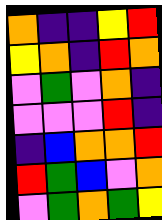[["orange", "indigo", "indigo", "yellow", "red"], ["yellow", "orange", "indigo", "red", "orange"], ["violet", "green", "violet", "orange", "indigo"], ["violet", "violet", "violet", "red", "indigo"], ["indigo", "blue", "orange", "orange", "red"], ["red", "green", "blue", "violet", "orange"], ["violet", "green", "orange", "green", "yellow"]]